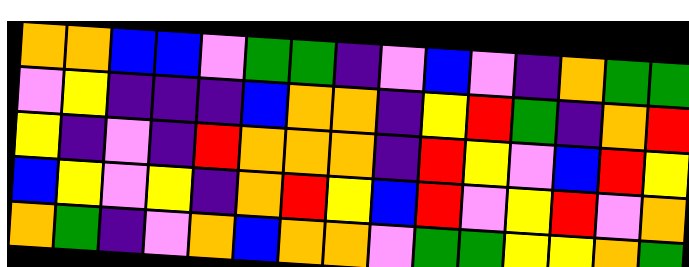[["orange", "orange", "blue", "blue", "violet", "green", "green", "indigo", "violet", "blue", "violet", "indigo", "orange", "green", "green"], ["violet", "yellow", "indigo", "indigo", "indigo", "blue", "orange", "orange", "indigo", "yellow", "red", "green", "indigo", "orange", "red"], ["yellow", "indigo", "violet", "indigo", "red", "orange", "orange", "orange", "indigo", "red", "yellow", "violet", "blue", "red", "yellow"], ["blue", "yellow", "violet", "yellow", "indigo", "orange", "red", "yellow", "blue", "red", "violet", "yellow", "red", "violet", "orange"], ["orange", "green", "indigo", "violet", "orange", "blue", "orange", "orange", "violet", "green", "green", "yellow", "yellow", "orange", "green"]]